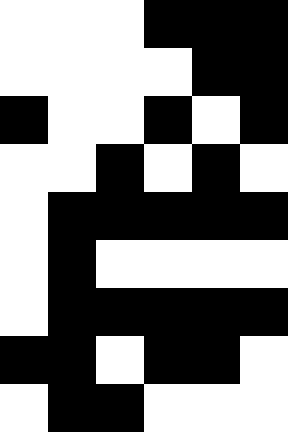[["white", "white", "white", "black", "black", "black"], ["white", "white", "white", "white", "black", "black"], ["black", "white", "white", "black", "white", "black"], ["white", "white", "black", "white", "black", "white"], ["white", "black", "black", "black", "black", "black"], ["white", "black", "white", "white", "white", "white"], ["white", "black", "black", "black", "black", "black"], ["black", "black", "white", "black", "black", "white"], ["white", "black", "black", "white", "white", "white"]]